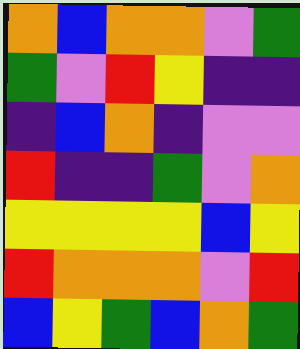[["orange", "blue", "orange", "orange", "violet", "green"], ["green", "violet", "red", "yellow", "indigo", "indigo"], ["indigo", "blue", "orange", "indigo", "violet", "violet"], ["red", "indigo", "indigo", "green", "violet", "orange"], ["yellow", "yellow", "yellow", "yellow", "blue", "yellow"], ["red", "orange", "orange", "orange", "violet", "red"], ["blue", "yellow", "green", "blue", "orange", "green"]]